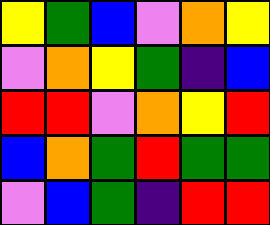[["yellow", "green", "blue", "violet", "orange", "yellow"], ["violet", "orange", "yellow", "green", "indigo", "blue"], ["red", "red", "violet", "orange", "yellow", "red"], ["blue", "orange", "green", "red", "green", "green"], ["violet", "blue", "green", "indigo", "red", "red"]]